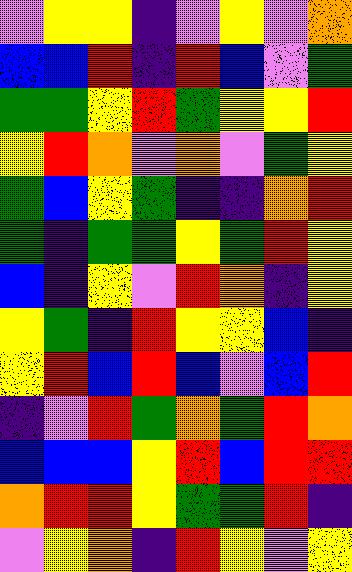[["violet", "yellow", "yellow", "indigo", "violet", "yellow", "violet", "orange"], ["blue", "blue", "red", "indigo", "red", "blue", "violet", "green"], ["green", "green", "yellow", "red", "green", "yellow", "yellow", "red"], ["yellow", "red", "orange", "violet", "orange", "violet", "green", "yellow"], ["green", "blue", "yellow", "green", "indigo", "indigo", "orange", "red"], ["green", "indigo", "green", "green", "yellow", "green", "red", "yellow"], ["blue", "indigo", "yellow", "violet", "red", "orange", "indigo", "yellow"], ["yellow", "green", "indigo", "red", "yellow", "yellow", "blue", "indigo"], ["yellow", "red", "blue", "red", "blue", "violet", "blue", "red"], ["indigo", "violet", "red", "green", "orange", "green", "red", "orange"], ["blue", "blue", "blue", "yellow", "red", "blue", "red", "red"], ["orange", "red", "red", "yellow", "green", "green", "red", "indigo"], ["violet", "yellow", "orange", "indigo", "red", "yellow", "violet", "yellow"]]